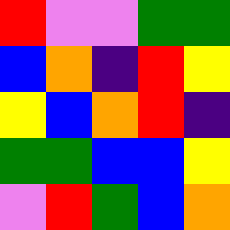[["red", "violet", "violet", "green", "green"], ["blue", "orange", "indigo", "red", "yellow"], ["yellow", "blue", "orange", "red", "indigo"], ["green", "green", "blue", "blue", "yellow"], ["violet", "red", "green", "blue", "orange"]]